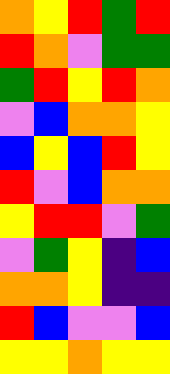[["orange", "yellow", "red", "green", "red"], ["red", "orange", "violet", "green", "green"], ["green", "red", "yellow", "red", "orange"], ["violet", "blue", "orange", "orange", "yellow"], ["blue", "yellow", "blue", "red", "yellow"], ["red", "violet", "blue", "orange", "orange"], ["yellow", "red", "red", "violet", "green"], ["violet", "green", "yellow", "indigo", "blue"], ["orange", "orange", "yellow", "indigo", "indigo"], ["red", "blue", "violet", "violet", "blue"], ["yellow", "yellow", "orange", "yellow", "yellow"]]